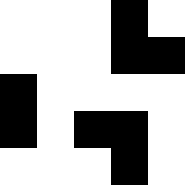[["white", "white", "white", "black", "white"], ["white", "white", "white", "black", "black"], ["black", "white", "white", "white", "white"], ["black", "white", "black", "black", "white"], ["white", "white", "white", "black", "white"]]